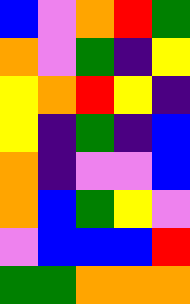[["blue", "violet", "orange", "red", "green"], ["orange", "violet", "green", "indigo", "yellow"], ["yellow", "orange", "red", "yellow", "indigo"], ["yellow", "indigo", "green", "indigo", "blue"], ["orange", "indigo", "violet", "violet", "blue"], ["orange", "blue", "green", "yellow", "violet"], ["violet", "blue", "blue", "blue", "red"], ["green", "green", "orange", "orange", "orange"]]